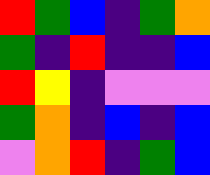[["red", "green", "blue", "indigo", "green", "orange"], ["green", "indigo", "red", "indigo", "indigo", "blue"], ["red", "yellow", "indigo", "violet", "violet", "violet"], ["green", "orange", "indigo", "blue", "indigo", "blue"], ["violet", "orange", "red", "indigo", "green", "blue"]]